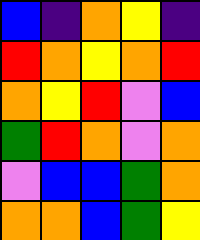[["blue", "indigo", "orange", "yellow", "indigo"], ["red", "orange", "yellow", "orange", "red"], ["orange", "yellow", "red", "violet", "blue"], ["green", "red", "orange", "violet", "orange"], ["violet", "blue", "blue", "green", "orange"], ["orange", "orange", "blue", "green", "yellow"]]